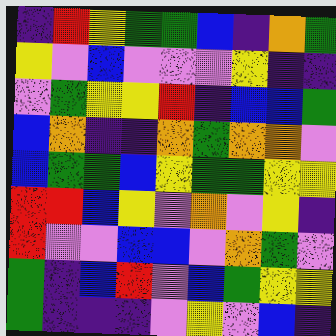[["indigo", "red", "yellow", "green", "green", "blue", "indigo", "orange", "green"], ["yellow", "violet", "blue", "violet", "violet", "violet", "yellow", "indigo", "indigo"], ["violet", "green", "yellow", "yellow", "red", "indigo", "blue", "blue", "green"], ["blue", "orange", "indigo", "indigo", "orange", "green", "orange", "orange", "violet"], ["blue", "green", "green", "blue", "yellow", "green", "green", "yellow", "yellow"], ["red", "red", "blue", "yellow", "violet", "orange", "violet", "yellow", "indigo"], ["red", "violet", "violet", "blue", "blue", "violet", "orange", "green", "violet"], ["green", "indigo", "blue", "red", "violet", "blue", "green", "yellow", "yellow"], ["green", "indigo", "indigo", "indigo", "violet", "yellow", "violet", "blue", "indigo"]]